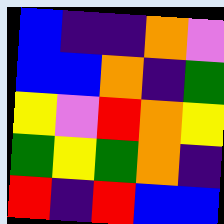[["blue", "indigo", "indigo", "orange", "violet"], ["blue", "blue", "orange", "indigo", "green"], ["yellow", "violet", "red", "orange", "yellow"], ["green", "yellow", "green", "orange", "indigo"], ["red", "indigo", "red", "blue", "blue"]]